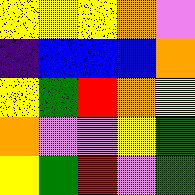[["yellow", "yellow", "yellow", "orange", "violet"], ["indigo", "blue", "blue", "blue", "orange"], ["yellow", "green", "red", "orange", "yellow"], ["orange", "violet", "violet", "yellow", "green"], ["yellow", "green", "red", "violet", "green"]]